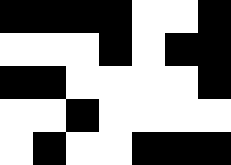[["black", "black", "black", "black", "white", "white", "black"], ["white", "white", "white", "black", "white", "black", "black"], ["black", "black", "white", "white", "white", "white", "black"], ["white", "white", "black", "white", "white", "white", "white"], ["white", "black", "white", "white", "black", "black", "black"]]